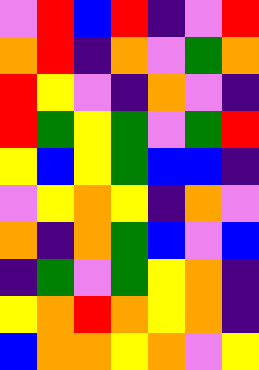[["violet", "red", "blue", "red", "indigo", "violet", "red"], ["orange", "red", "indigo", "orange", "violet", "green", "orange"], ["red", "yellow", "violet", "indigo", "orange", "violet", "indigo"], ["red", "green", "yellow", "green", "violet", "green", "red"], ["yellow", "blue", "yellow", "green", "blue", "blue", "indigo"], ["violet", "yellow", "orange", "yellow", "indigo", "orange", "violet"], ["orange", "indigo", "orange", "green", "blue", "violet", "blue"], ["indigo", "green", "violet", "green", "yellow", "orange", "indigo"], ["yellow", "orange", "red", "orange", "yellow", "orange", "indigo"], ["blue", "orange", "orange", "yellow", "orange", "violet", "yellow"]]